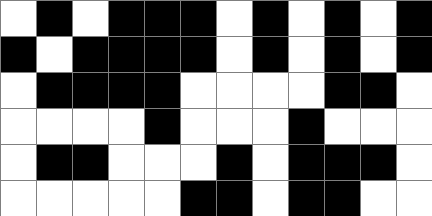[["white", "black", "white", "black", "black", "black", "white", "black", "white", "black", "white", "black"], ["black", "white", "black", "black", "black", "black", "white", "black", "white", "black", "white", "black"], ["white", "black", "black", "black", "black", "white", "white", "white", "white", "black", "black", "white"], ["white", "white", "white", "white", "black", "white", "white", "white", "black", "white", "white", "white"], ["white", "black", "black", "white", "white", "white", "black", "white", "black", "black", "black", "white"], ["white", "white", "white", "white", "white", "black", "black", "white", "black", "black", "white", "white"]]